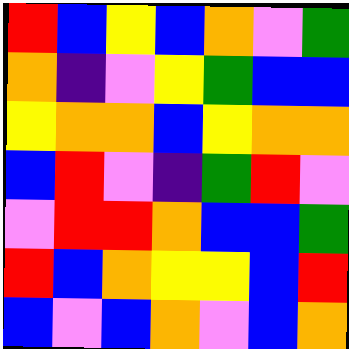[["red", "blue", "yellow", "blue", "orange", "violet", "green"], ["orange", "indigo", "violet", "yellow", "green", "blue", "blue"], ["yellow", "orange", "orange", "blue", "yellow", "orange", "orange"], ["blue", "red", "violet", "indigo", "green", "red", "violet"], ["violet", "red", "red", "orange", "blue", "blue", "green"], ["red", "blue", "orange", "yellow", "yellow", "blue", "red"], ["blue", "violet", "blue", "orange", "violet", "blue", "orange"]]